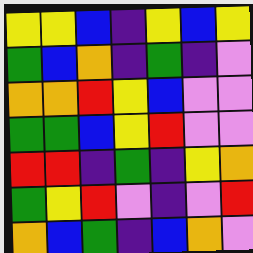[["yellow", "yellow", "blue", "indigo", "yellow", "blue", "yellow"], ["green", "blue", "orange", "indigo", "green", "indigo", "violet"], ["orange", "orange", "red", "yellow", "blue", "violet", "violet"], ["green", "green", "blue", "yellow", "red", "violet", "violet"], ["red", "red", "indigo", "green", "indigo", "yellow", "orange"], ["green", "yellow", "red", "violet", "indigo", "violet", "red"], ["orange", "blue", "green", "indigo", "blue", "orange", "violet"]]